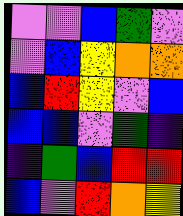[["violet", "violet", "blue", "green", "violet"], ["violet", "blue", "yellow", "orange", "orange"], ["blue", "red", "yellow", "violet", "blue"], ["blue", "blue", "violet", "green", "indigo"], ["indigo", "green", "blue", "red", "red"], ["blue", "violet", "red", "orange", "yellow"]]